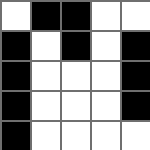[["white", "black", "black", "white", "white"], ["black", "white", "black", "white", "black"], ["black", "white", "white", "white", "black"], ["black", "white", "white", "white", "black"], ["black", "white", "white", "white", "white"]]